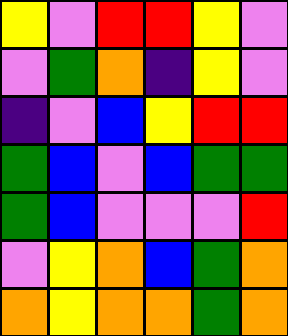[["yellow", "violet", "red", "red", "yellow", "violet"], ["violet", "green", "orange", "indigo", "yellow", "violet"], ["indigo", "violet", "blue", "yellow", "red", "red"], ["green", "blue", "violet", "blue", "green", "green"], ["green", "blue", "violet", "violet", "violet", "red"], ["violet", "yellow", "orange", "blue", "green", "orange"], ["orange", "yellow", "orange", "orange", "green", "orange"]]